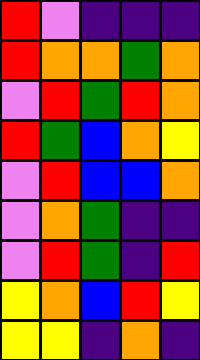[["red", "violet", "indigo", "indigo", "indigo"], ["red", "orange", "orange", "green", "orange"], ["violet", "red", "green", "red", "orange"], ["red", "green", "blue", "orange", "yellow"], ["violet", "red", "blue", "blue", "orange"], ["violet", "orange", "green", "indigo", "indigo"], ["violet", "red", "green", "indigo", "red"], ["yellow", "orange", "blue", "red", "yellow"], ["yellow", "yellow", "indigo", "orange", "indigo"]]